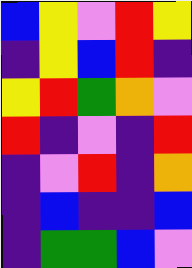[["blue", "yellow", "violet", "red", "yellow"], ["indigo", "yellow", "blue", "red", "indigo"], ["yellow", "red", "green", "orange", "violet"], ["red", "indigo", "violet", "indigo", "red"], ["indigo", "violet", "red", "indigo", "orange"], ["indigo", "blue", "indigo", "indigo", "blue"], ["indigo", "green", "green", "blue", "violet"]]